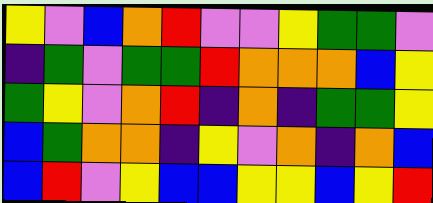[["yellow", "violet", "blue", "orange", "red", "violet", "violet", "yellow", "green", "green", "violet"], ["indigo", "green", "violet", "green", "green", "red", "orange", "orange", "orange", "blue", "yellow"], ["green", "yellow", "violet", "orange", "red", "indigo", "orange", "indigo", "green", "green", "yellow"], ["blue", "green", "orange", "orange", "indigo", "yellow", "violet", "orange", "indigo", "orange", "blue"], ["blue", "red", "violet", "yellow", "blue", "blue", "yellow", "yellow", "blue", "yellow", "red"]]